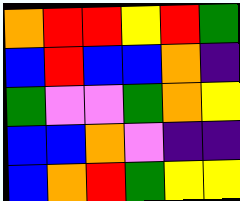[["orange", "red", "red", "yellow", "red", "green"], ["blue", "red", "blue", "blue", "orange", "indigo"], ["green", "violet", "violet", "green", "orange", "yellow"], ["blue", "blue", "orange", "violet", "indigo", "indigo"], ["blue", "orange", "red", "green", "yellow", "yellow"]]